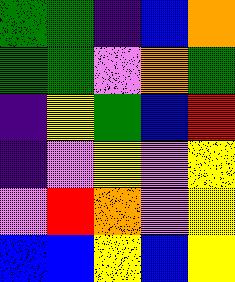[["green", "green", "indigo", "blue", "orange"], ["green", "green", "violet", "orange", "green"], ["indigo", "yellow", "green", "blue", "red"], ["indigo", "violet", "yellow", "violet", "yellow"], ["violet", "red", "orange", "violet", "yellow"], ["blue", "blue", "yellow", "blue", "yellow"]]